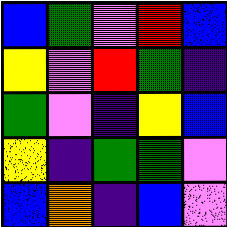[["blue", "green", "violet", "red", "blue"], ["yellow", "violet", "red", "green", "indigo"], ["green", "violet", "indigo", "yellow", "blue"], ["yellow", "indigo", "green", "green", "violet"], ["blue", "orange", "indigo", "blue", "violet"]]